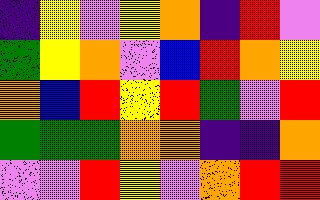[["indigo", "yellow", "violet", "yellow", "orange", "indigo", "red", "violet"], ["green", "yellow", "orange", "violet", "blue", "red", "orange", "yellow"], ["orange", "blue", "red", "yellow", "red", "green", "violet", "red"], ["green", "green", "green", "orange", "orange", "indigo", "indigo", "orange"], ["violet", "violet", "red", "yellow", "violet", "orange", "red", "red"]]